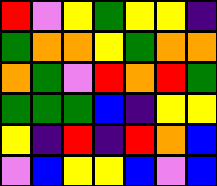[["red", "violet", "yellow", "green", "yellow", "yellow", "indigo"], ["green", "orange", "orange", "yellow", "green", "orange", "orange"], ["orange", "green", "violet", "red", "orange", "red", "green"], ["green", "green", "green", "blue", "indigo", "yellow", "yellow"], ["yellow", "indigo", "red", "indigo", "red", "orange", "blue"], ["violet", "blue", "yellow", "yellow", "blue", "violet", "blue"]]